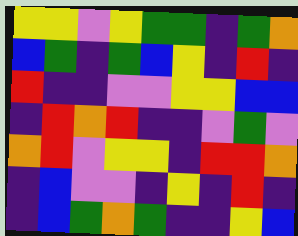[["yellow", "yellow", "violet", "yellow", "green", "green", "indigo", "green", "orange"], ["blue", "green", "indigo", "green", "blue", "yellow", "indigo", "red", "indigo"], ["red", "indigo", "indigo", "violet", "violet", "yellow", "yellow", "blue", "blue"], ["indigo", "red", "orange", "red", "indigo", "indigo", "violet", "green", "violet"], ["orange", "red", "violet", "yellow", "yellow", "indigo", "red", "red", "orange"], ["indigo", "blue", "violet", "violet", "indigo", "yellow", "indigo", "red", "indigo"], ["indigo", "blue", "green", "orange", "green", "indigo", "indigo", "yellow", "blue"]]